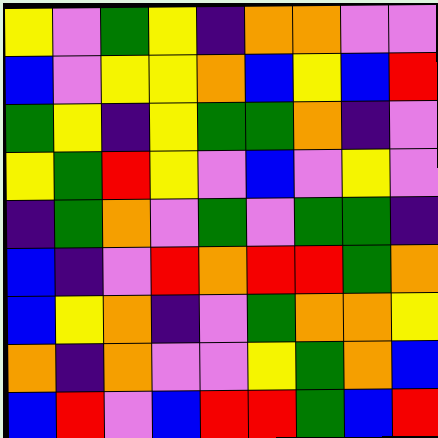[["yellow", "violet", "green", "yellow", "indigo", "orange", "orange", "violet", "violet"], ["blue", "violet", "yellow", "yellow", "orange", "blue", "yellow", "blue", "red"], ["green", "yellow", "indigo", "yellow", "green", "green", "orange", "indigo", "violet"], ["yellow", "green", "red", "yellow", "violet", "blue", "violet", "yellow", "violet"], ["indigo", "green", "orange", "violet", "green", "violet", "green", "green", "indigo"], ["blue", "indigo", "violet", "red", "orange", "red", "red", "green", "orange"], ["blue", "yellow", "orange", "indigo", "violet", "green", "orange", "orange", "yellow"], ["orange", "indigo", "orange", "violet", "violet", "yellow", "green", "orange", "blue"], ["blue", "red", "violet", "blue", "red", "red", "green", "blue", "red"]]